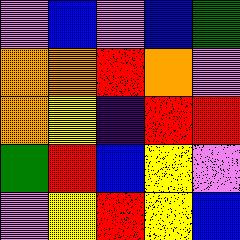[["violet", "blue", "violet", "blue", "green"], ["orange", "orange", "red", "orange", "violet"], ["orange", "yellow", "indigo", "red", "red"], ["green", "red", "blue", "yellow", "violet"], ["violet", "yellow", "red", "yellow", "blue"]]